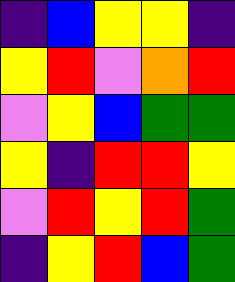[["indigo", "blue", "yellow", "yellow", "indigo"], ["yellow", "red", "violet", "orange", "red"], ["violet", "yellow", "blue", "green", "green"], ["yellow", "indigo", "red", "red", "yellow"], ["violet", "red", "yellow", "red", "green"], ["indigo", "yellow", "red", "blue", "green"]]